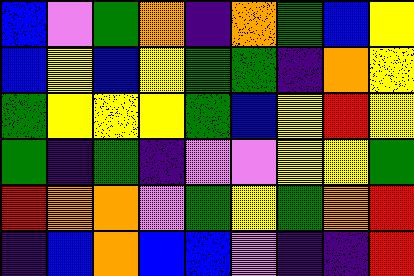[["blue", "violet", "green", "orange", "indigo", "orange", "green", "blue", "yellow"], ["blue", "yellow", "blue", "yellow", "green", "green", "indigo", "orange", "yellow"], ["green", "yellow", "yellow", "yellow", "green", "blue", "yellow", "red", "yellow"], ["green", "indigo", "green", "indigo", "violet", "violet", "yellow", "yellow", "green"], ["red", "orange", "orange", "violet", "green", "yellow", "green", "orange", "red"], ["indigo", "blue", "orange", "blue", "blue", "violet", "indigo", "indigo", "red"]]